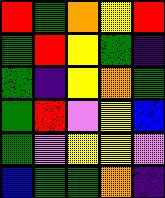[["red", "green", "orange", "yellow", "red"], ["green", "red", "yellow", "green", "indigo"], ["green", "indigo", "yellow", "orange", "green"], ["green", "red", "violet", "yellow", "blue"], ["green", "violet", "yellow", "yellow", "violet"], ["blue", "green", "green", "orange", "indigo"]]